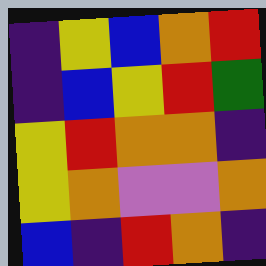[["indigo", "yellow", "blue", "orange", "red"], ["indigo", "blue", "yellow", "red", "green"], ["yellow", "red", "orange", "orange", "indigo"], ["yellow", "orange", "violet", "violet", "orange"], ["blue", "indigo", "red", "orange", "indigo"]]